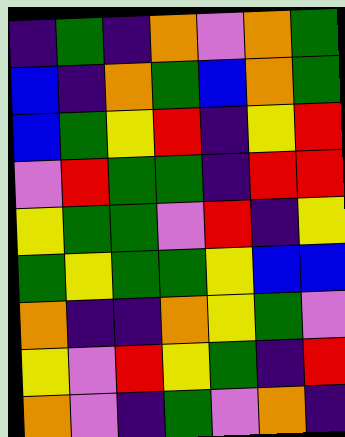[["indigo", "green", "indigo", "orange", "violet", "orange", "green"], ["blue", "indigo", "orange", "green", "blue", "orange", "green"], ["blue", "green", "yellow", "red", "indigo", "yellow", "red"], ["violet", "red", "green", "green", "indigo", "red", "red"], ["yellow", "green", "green", "violet", "red", "indigo", "yellow"], ["green", "yellow", "green", "green", "yellow", "blue", "blue"], ["orange", "indigo", "indigo", "orange", "yellow", "green", "violet"], ["yellow", "violet", "red", "yellow", "green", "indigo", "red"], ["orange", "violet", "indigo", "green", "violet", "orange", "indigo"]]